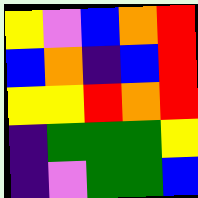[["yellow", "violet", "blue", "orange", "red"], ["blue", "orange", "indigo", "blue", "red"], ["yellow", "yellow", "red", "orange", "red"], ["indigo", "green", "green", "green", "yellow"], ["indigo", "violet", "green", "green", "blue"]]